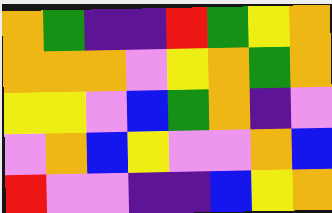[["orange", "green", "indigo", "indigo", "red", "green", "yellow", "orange"], ["orange", "orange", "orange", "violet", "yellow", "orange", "green", "orange"], ["yellow", "yellow", "violet", "blue", "green", "orange", "indigo", "violet"], ["violet", "orange", "blue", "yellow", "violet", "violet", "orange", "blue"], ["red", "violet", "violet", "indigo", "indigo", "blue", "yellow", "orange"]]